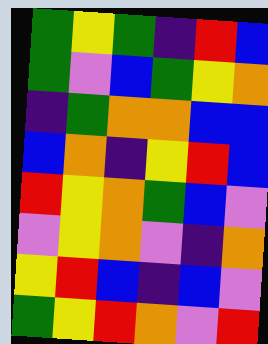[["green", "yellow", "green", "indigo", "red", "blue"], ["green", "violet", "blue", "green", "yellow", "orange"], ["indigo", "green", "orange", "orange", "blue", "blue"], ["blue", "orange", "indigo", "yellow", "red", "blue"], ["red", "yellow", "orange", "green", "blue", "violet"], ["violet", "yellow", "orange", "violet", "indigo", "orange"], ["yellow", "red", "blue", "indigo", "blue", "violet"], ["green", "yellow", "red", "orange", "violet", "red"]]